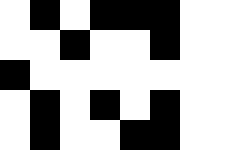[["white", "black", "white", "black", "black", "black", "white", "white"], ["white", "white", "black", "white", "white", "black", "white", "white"], ["black", "white", "white", "white", "white", "white", "white", "white"], ["white", "black", "white", "black", "white", "black", "white", "white"], ["white", "black", "white", "white", "black", "black", "white", "white"]]